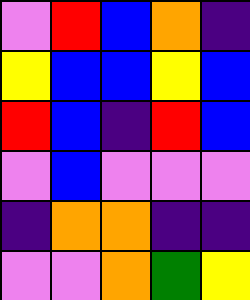[["violet", "red", "blue", "orange", "indigo"], ["yellow", "blue", "blue", "yellow", "blue"], ["red", "blue", "indigo", "red", "blue"], ["violet", "blue", "violet", "violet", "violet"], ["indigo", "orange", "orange", "indigo", "indigo"], ["violet", "violet", "orange", "green", "yellow"]]